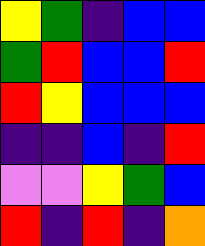[["yellow", "green", "indigo", "blue", "blue"], ["green", "red", "blue", "blue", "red"], ["red", "yellow", "blue", "blue", "blue"], ["indigo", "indigo", "blue", "indigo", "red"], ["violet", "violet", "yellow", "green", "blue"], ["red", "indigo", "red", "indigo", "orange"]]